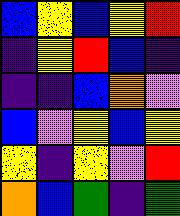[["blue", "yellow", "blue", "yellow", "red"], ["indigo", "yellow", "red", "blue", "indigo"], ["indigo", "indigo", "blue", "orange", "violet"], ["blue", "violet", "yellow", "blue", "yellow"], ["yellow", "indigo", "yellow", "violet", "red"], ["orange", "blue", "green", "indigo", "green"]]